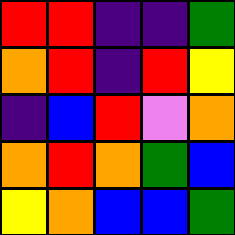[["red", "red", "indigo", "indigo", "green"], ["orange", "red", "indigo", "red", "yellow"], ["indigo", "blue", "red", "violet", "orange"], ["orange", "red", "orange", "green", "blue"], ["yellow", "orange", "blue", "blue", "green"]]